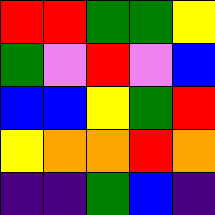[["red", "red", "green", "green", "yellow"], ["green", "violet", "red", "violet", "blue"], ["blue", "blue", "yellow", "green", "red"], ["yellow", "orange", "orange", "red", "orange"], ["indigo", "indigo", "green", "blue", "indigo"]]